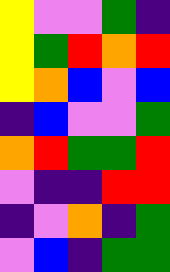[["yellow", "violet", "violet", "green", "indigo"], ["yellow", "green", "red", "orange", "red"], ["yellow", "orange", "blue", "violet", "blue"], ["indigo", "blue", "violet", "violet", "green"], ["orange", "red", "green", "green", "red"], ["violet", "indigo", "indigo", "red", "red"], ["indigo", "violet", "orange", "indigo", "green"], ["violet", "blue", "indigo", "green", "green"]]